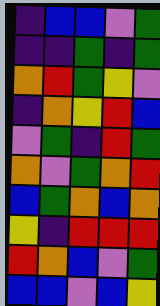[["indigo", "blue", "blue", "violet", "green"], ["indigo", "indigo", "green", "indigo", "green"], ["orange", "red", "green", "yellow", "violet"], ["indigo", "orange", "yellow", "red", "blue"], ["violet", "green", "indigo", "red", "green"], ["orange", "violet", "green", "orange", "red"], ["blue", "green", "orange", "blue", "orange"], ["yellow", "indigo", "red", "red", "red"], ["red", "orange", "blue", "violet", "green"], ["blue", "blue", "violet", "blue", "yellow"]]